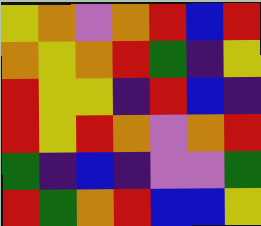[["yellow", "orange", "violet", "orange", "red", "blue", "red"], ["orange", "yellow", "orange", "red", "green", "indigo", "yellow"], ["red", "yellow", "yellow", "indigo", "red", "blue", "indigo"], ["red", "yellow", "red", "orange", "violet", "orange", "red"], ["green", "indigo", "blue", "indigo", "violet", "violet", "green"], ["red", "green", "orange", "red", "blue", "blue", "yellow"]]